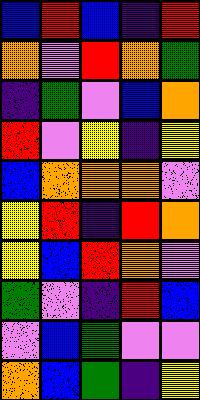[["blue", "red", "blue", "indigo", "red"], ["orange", "violet", "red", "orange", "green"], ["indigo", "green", "violet", "blue", "orange"], ["red", "violet", "yellow", "indigo", "yellow"], ["blue", "orange", "orange", "orange", "violet"], ["yellow", "red", "indigo", "red", "orange"], ["yellow", "blue", "red", "orange", "violet"], ["green", "violet", "indigo", "red", "blue"], ["violet", "blue", "green", "violet", "violet"], ["orange", "blue", "green", "indigo", "yellow"]]